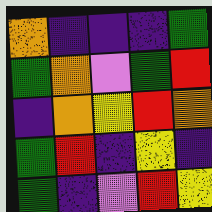[["orange", "indigo", "indigo", "indigo", "green"], ["green", "orange", "violet", "green", "red"], ["indigo", "orange", "yellow", "red", "orange"], ["green", "red", "indigo", "yellow", "indigo"], ["green", "indigo", "violet", "red", "yellow"]]